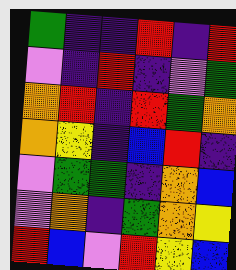[["green", "indigo", "indigo", "red", "indigo", "red"], ["violet", "indigo", "red", "indigo", "violet", "green"], ["orange", "red", "indigo", "red", "green", "orange"], ["orange", "yellow", "indigo", "blue", "red", "indigo"], ["violet", "green", "green", "indigo", "orange", "blue"], ["violet", "orange", "indigo", "green", "orange", "yellow"], ["red", "blue", "violet", "red", "yellow", "blue"]]